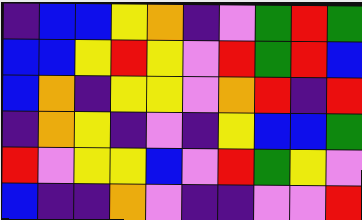[["indigo", "blue", "blue", "yellow", "orange", "indigo", "violet", "green", "red", "green"], ["blue", "blue", "yellow", "red", "yellow", "violet", "red", "green", "red", "blue"], ["blue", "orange", "indigo", "yellow", "yellow", "violet", "orange", "red", "indigo", "red"], ["indigo", "orange", "yellow", "indigo", "violet", "indigo", "yellow", "blue", "blue", "green"], ["red", "violet", "yellow", "yellow", "blue", "violet", "red", "green", "yellow", "violet"], ["blue", "indigo", "indigo", "orange", "violet", "indigo", "indigo", "violet", "violet", "red"]]